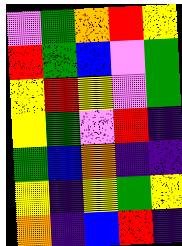[["violet", "green", "orange", "red", "yellow"], ["red", "green", "blue", "violet", "green"], ["yellow", "red", "yellow", "violet", "green"], ["yellow", "green", "violet", "red", "indigo"], ["green", "blue", "orange", "indigo", "indigo"], ["yellow", "indigo", "yellow", "green", "yellow"], ["orange", "indigo", "blue", "red", "indigo"]]